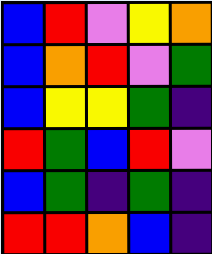[["blue", "red", "violet", "yellow", "orange"], ["blue", "orange", "red", "violet", "green"], ["blue", "yellow", "yellow", "green", "indigo"], ["red", "green", "blue", "red", "violet"], ["blue", "green", "indigo", "green", "indigo"], ["red", "red", "orange", "blue", "indigo"]]